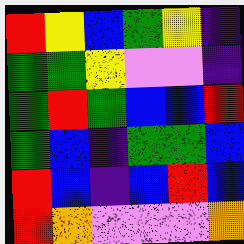[["red", "yellow", "blue", "green", "yellow", "indigo"], ["green", "green", "yellow", "violet", "violet", "indigo"], ["green", "red", "green", "blue", "blue", "red"], ["green", "blue", "indigo", "green", "green", "blue"], ["red", "blue", "indigo", "blue", "red", "blue"], ["red", "orange", "violet", "violet", "violet", "orange"]]